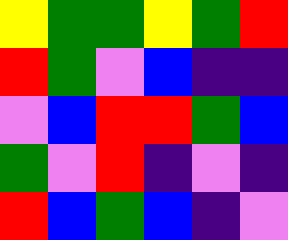[["yellow", "green", "green", "yellow", "green", "red"], ["red", "green", "violet", "blue", "indigo", "indigo"], ["violet", "blue", "red", "red", "green", "blue"], ["green", "violet", "red", "indigo", "violet", "indigo"], ["red", "blue", "green", "blue", "indigo", "violet"]]